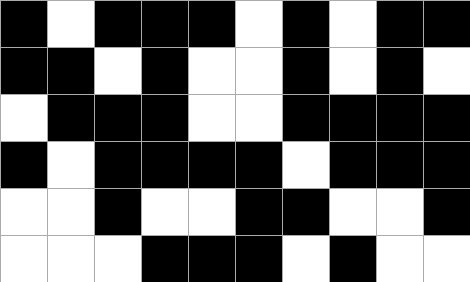[["black", "white", "black", "black", "black", "white", "black", "white", "black", "black"], ["black", "black", "white", "black", "white", "white", "black", "white", "black", "white"], ["white", "black", "black", "black", "white", "white", "black", "black", "black", "black"], ["black", "white", "black", "black", "black", "black", "white", "black", "black", "black"], ["white", "white", "black", "white", "white", "black", "black", "white", "white", "black"], ["white", "white", "white", "black", "black", "black", "white", "black", "white", "white"]]